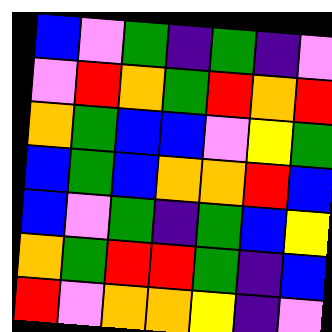[["blue", "violet", "green", "indigo", "green", "indigo", "violet"], ["violet", "red", "orange", "green", "red", "orange", "red"], ["orange", "green", "blue", "blue", "violet", "yellow", "green"], ["blue", "green", "blue", "orange", "orange", "red", "blue"], ["blue", "violet", "green", "indigo", "green", "blue", "yellow"], ["orange", "green", "red", "red", "green", "indigo", "blue"], ["red", "violet", "orange", "orange", "yellow", "indigo", "violet"]]